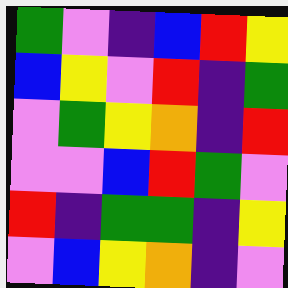[["green", "violet", "indigo", "blue", "red", "yellow"], ["blue", "yellow", "violet", "red", "indigo", "green"], ["violet", "green", "yellow", "orange", "indigo", "red"], ["violet", "violet", "blue", "red", "green", "violet"], ["red", "indigo", "green", "green", "indigo", "yellow"], ["violet", "blue", "yellow", "orange", "indigo", "violet"]]